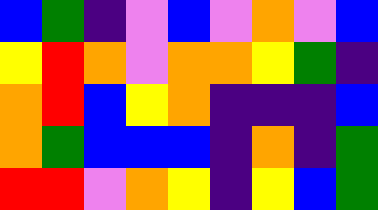[["blue", "green", "indigo", "violet", "blue", "violet", "orange", "violet", "blue"], ["yellow", "red", "orange", "violet", "orange", "orange", "yellow", "green", "indigo"], ["orange", "red", "blue", "yellow", "orange", "indigo", "indigo", "indigo", "blue"], ["orange", "green", "blue", "blue", "blue", "indigo", "orange", "indigo", "green"], ["red", "red", "violet", "orange", "yellow", "indigo", "yellow", "blue", "green"]]